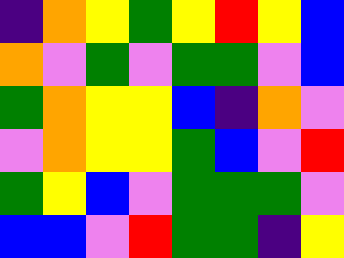[["indigo", "orange", "yellow", "green", "yellow", "red", "yellow", "blue"], ["orange", "violet", "green", "violet", "green", "green", "violet", "blue"], ["green", "orange", "yellow", "yellow", "blue", "indigo", "orange", "violet"], ["violet", "orange", "yellow", "yellow", "green", "blue", "violet", "red"], ["green", "yellow", "blue", "violet", "green", "green", "green", "violet"], ["blue", "blue", "violet", "red", "green", "green", "indigo", "yellow"]]